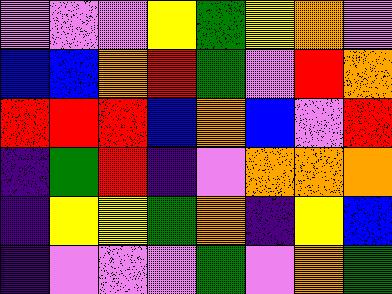[["violet", "violet", "violet", "yellow", "green", "yellow", "orange", "violet"], ["blue", "blue", "orange", "red", "green", "violet", "red", "orange"], ["red", "red", "red", "blue", "orange", "blue", "violet", "red"], ["indigo", "green", "red", "indigo", "violet", "orange", "orange", "orange"], ["indigo", "yellow", "yellow", "green", "orange", "indigo", "yellow", "blue"], ["indigo", "violet", "violet", "violet", "green", "violet", "orange", "green"]]